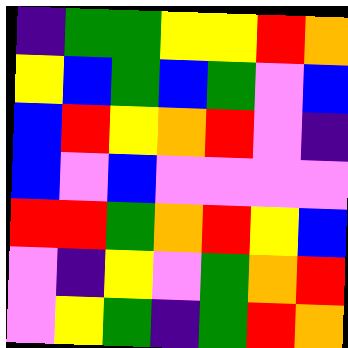[["indigo", "green", "green", "yellow", "yellow", "red", "orange"], ["yellow", "blue", "green", "blue", "green", "violet", "blue"], ["blue", "red", "yellow", "orange", "red", "violet", "indigo"], ["blue", "violet", "blue", "violet", "violet", "violet", "violet"], ["red", "red", "green", "orange", "red", "yellow", "blue"], ["violet", "indigo", "yellow", "violet", "green", "orange", "red"], ["violet", "yellow", "green", "indigo", "green", "red", "orange"]]